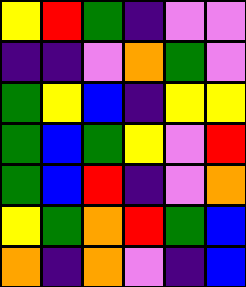[["yellow", "red", "green", "indigo", "violet", "violet"], ["indigo", "indigo", "violet", "orange", "green", "violet"], ["green", "yellow", "blue", "indigo", "yellow", "yellow"], ["green", "blue", "green", "yellow", "violet", "red"], ["green", "blue", "red", "indigo", "violet", "orange"], ["yellow", "green", "orange", "red", "green", "blue"], ["orange", "indigo", "orange", "violet", "indigo", "blue"]]